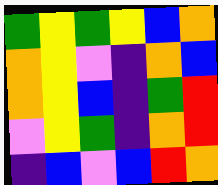[["green", "yellow", "green", "yellow", "blue", "orange"], ["orange", "yellow", "violet", "indigo", "orange", "blue"], ["orange", "yellow", "blue", "indigo", "green", "red"], ["violet", "yellow", "green", "indigo", "orange", "red"], ["indigo", "blue", "violet", "blue", "red", "orange"]]